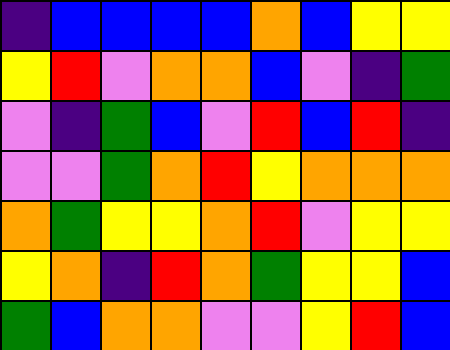[["indigo", "blue", "blue", "blue", "blue", "orange", "blue", "yellow", "yellow"], ["yellow", "red", "violet", "orange", "orange", "blue", "violet", "indigo", "green"], ["violet", "indigo", "green", "blue", "violet", "red", "blue", "red", "indigo"], ["violet", "violet", "green", "orange", "red", "yellow", "orange", "orange", "orange"], ["orange", "green", "yellow", "yellow", "orange", "red", "violet", "yellow", "yellow"], ["yellow", "orange", "indigo", "red", "orange", "green", "yellow", "yellow", "blue"], ["green", "blue", "orange", "orange", "violet", "violet", "yellow", "red", "blue"]]